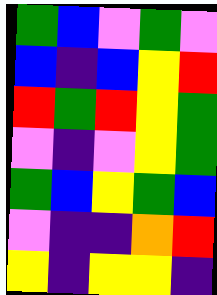[["green", "blue", "violet", "green", "violet"], ["blue", "indigo", "blue", "yellow", "red"], ["red", "green", "red", "yellow", "green"], ["violet", "indigo", "violet", "yellow", "green"], ["green", "blue", "yellow", "green", "blue"], ["violet", "indigo", "indigo", "orange", "red"], ["yellow", "indigo", "yellow", "yellow", "indigo"]]